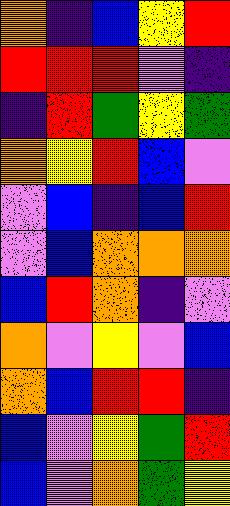[["orange", "indigo", "blue", "yellow", "red"], ["red", "red", "red", "violet", "indigo"], ["indigo", "red", "green", "yellow", "green"], ["orange", "yellow", "red", "blue", "violet"], ["violet", "blue", "indigo", "blue", "red"], ["violet", "blue", "orange", "orange", "orange"], ["blue", "red", "orange", "indigo", "violet"], ["orange", "violet", "yellow", "violet", "blue"], ["orange", "blue", "red", "red", "indigo"], ["blue", "violet", "yellow", "green", "red"], ["blue", "violet", "orange", "green", "yellow"]]